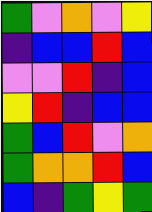[["green", "violet", "orange", "violet", "yellow"], ["indigo", "blue", "blue", "red", "blue"], ["violet", "violet", "red", "indigo", "blue"], ["yellow", "red", "indigo", "blue", "blue"], ["green", "blue", "red", "violet", "orange"], ["green", "orange", "orange", "red", "blue"], ["blue", "indigo", "green", "yellow", "green"]]